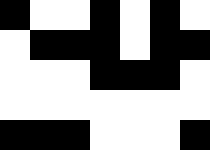[["black", "white", "white", "black", "white", "black", "white"], ["white", "black", "black", "black", "white", "black", "black"], ["white", "white", "white", "black", "black", "black", "white"], ["white", "white", "white", "white", "white", "white", "white"], ["black", "black", "black", "white", "white", "white", "black"]]